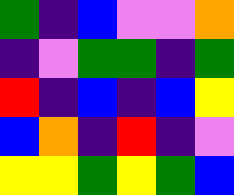[["green", "indigo", "blue", "violet", "violet", "orange"], ["indigo", "violet", "green", "green", "indigo", "green"], ["red", "indigo", "blue", "indigo", "blue", "yellow"], ["blue", "orange", "indigo", "red", "indigo", "violet"], ["yellow", "yellow", "green", "yellow", "green", "blue"]]